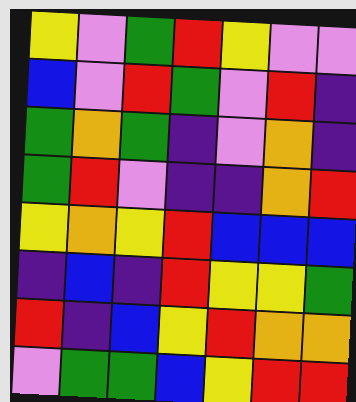[["yellow", "violet", "green", "red", "yellow", "violet", "violet"], ["blue", "violet", "red", "green", "violet", "red", "indigo"], ["green", "orange", "green", "indigo", "violet", "orange", "indigo"], ["green", "red", "violet", "indigo", "indigo", "orange", "red"], ["yellow", "orange", "yellow", "red", "blue", "blue", "blue"], ["indigo", "blue", "indigo", "red", "yellow", "yellow", "green"], ["red", "indigo", "blue", "yellow", "red", "orange", "orange"], ["violet", "green", "green", "blue", "yellow", "red", "red"]]